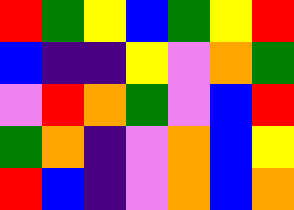[["red", "green", "yellow", "blue", "green", "yellow", "red"], ["blue", "indigo", "indigo", "yellow", "violet", "orange", "green"], ["violet", "red", "orange", "green", "violet", "blue", "red"], ["green", "orange", "indigo", "violet", "orange", "blue", "yellow"], ["red", "blue", "indigo", "violet", "orange", "blue", "orange"]]